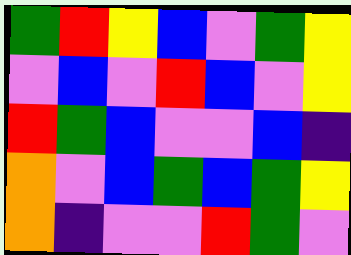[["green", "red", "yellow", "blue", "violet", "green", "yellow"], ["violet", "blue", "violet", "red", "blue", "violet", "yellow"], ["red", "green", "blue", "violet", "violet", "blue", "indigo"], ["orange", "violet", "blue", "green", "blue", "green", "yellow"], ["orange", "indigo", "violet", "violet", "red", "green", "violet"]]